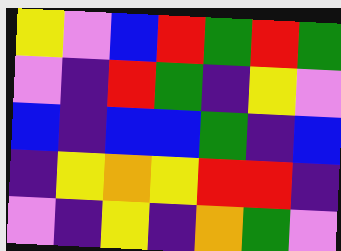[["yellow", "violet", "blue", "red", "green", "red", "green"], ["violet", "indigo", "red", "green", "indigo", "yellow", "violet"], ["blue", "indigo", "blue", "blue", "green", "indigo", "blue"], ["indigo", "yellow", "orange", "yellow", "red", "red", "indigo"], ["violet", "indigo", "yellow", "indigo", "orange", "green", "violet"]]